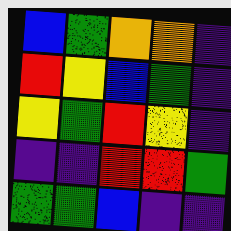[["blue", "green", "orange", "orange", "indigo"], ["red", "yellow", "blue", "green", "indigo"], ["yellow", "green", "red", "yellow", "indigo"], ["indigo", "indigo", "red", "red", "green"], ["green", "green", "blue", "indigo", "indigo"]]